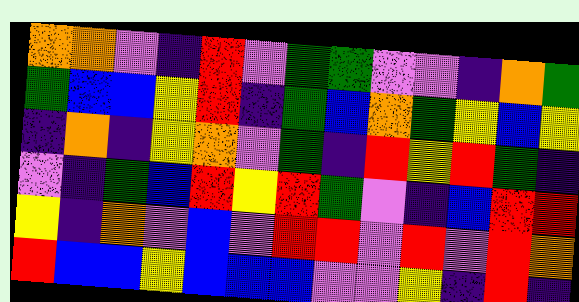[["orange", "orange", "violet", "indigo", "red", "violet", "green", "green", "violet", "violet", "indigo", "orange", "green"], ["green", "blue", "blue", "yellow", "red", "indigo", "green", "blue", "orange", "green", "yellow", "blue", "yellow"], ["indigo", "orange", "indigo", "yellow", "orange", "violet", "green", "indigo", "red", "yellow", "red", "green", "indigo"], ["violet", "indigo", "green", "blue", "red", "yellow", "red", "green", "violet", "indigo", "blue", "red", "red"], ["yellow", "indigo", "orange", "violet", "blue", "violet", "red", "red", "violet", "red", "violet", "red", "orange"], ["red", "blue", "blue", "yellow", "blue", "blue", "blue", "violet", "violet", "yellow", "indigo", "red", "indigo"]]